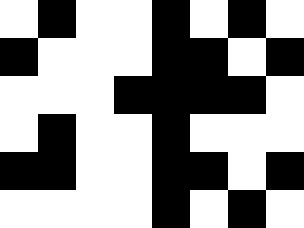[["white", "black", "white", "white", "black", "white", "black", "white"], ["black", "white", "white", "white", "black", "black", "white", "black"], ["white", "white", "white", "black", "black", "black", "black", "white"], ["white", "black", "white", "white", "black", "white", "white", "white"], ["black", "black", "white", "white", "black", "black", "white", "black"], ["white", "white", "white", "white", "black", "white", "black", "white"]]